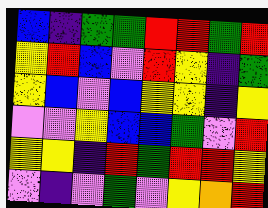[["blue", "indigo", "green", "green", "red", "red", "green", "red"], ["yellow", "red", "blue", "violet", "red", "yellow", "indigo", "green"], ["yellow", "blue", "violet", "blue", "yellow", "yellow", "indigo", "yellow"], ["violet", "violet", "yellow", "blue", "blue", "green", "violet", "red"], ["yellow", "yellow", "indigo", "red", "green", "red", "red", "yellow"], ["violet", "indigo", "violet", "green", "violet", "yellow", "orange", "red"]]